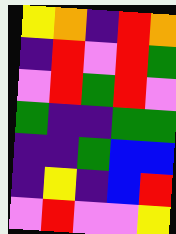[["yellow", "orange", "indigo", "red", "orange"], ["indigo", "red", "violet", "red", "green"], ["violet", "red", "green", "red", "violet"], ["green", "indigo", "indigo", "green", "green"], ["indigo", "indigo", "green", "blue", "blue"], ["indigo", "yellow", "indigo", "blue", "red"], ["violet", "red", "violet", "violet", "yellow"]]